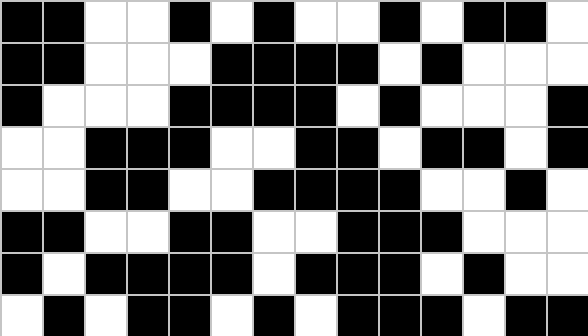[["black", "black", "white", "white", "black", "white", "black", "white", "white", "black", "white", "black", "black", "white"], ["black", "black", "white", "white", "white", "black", "black", "black", "black", "white", "black", "white", "white", "white"], ["black", "white", "white", "white", "black", "black", "black", "black", "white", "black", "white", "white", "white", "black"], ["white", "white", "black", "black", "black", "white", "white", "black", "black", "white", "black", "black", "white", "black"], ["white", "white", "black", "black", "white", "white", "black", "black", "black", "black", "white", "white", "black", "white"], ["black", "black", "white", "white", "black", "black", "white", "white", "black", "black", "black", "white", "white", "white"], ["black", "white", "black", "black", "black", "black", "white", "black", "black", "black", "white", "black", "white", "white"], ["white", "black", "white", "black", "black", "white", "black", "white", "black", "black", "black", "white", "black", "black"]]